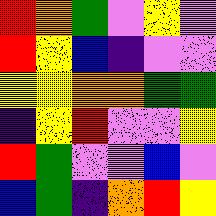[["red", "orange", "green", "violet", "yellow", "violet"], ["red", "yellow", "blue", "indigo", "violet", "violet"], ["yellow", "yellow", "orange", "orange", "green", "green"], ["indigo", "yellow", "red", "violet", "violet", "yellow"], ["red", "green", "violet", "violet", "blue", "violet"], ["blue", "green", "indigo", "orange", "red", "yellow"]]